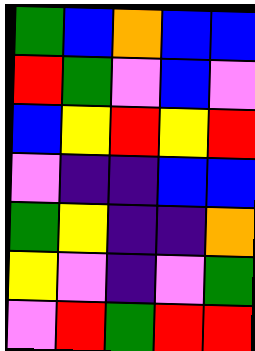[["green", "blue", "orange", "blue", "blue"], ["red", "green", "violet", "blue", "violet"], ["blue", "yellow", "red", "yellow", "red"], ["violet", "indigo", "indigo", "blue", "blue"], ["green", "yellow", "indigo", "indigo", "orange"], ["yellow", "violet", "indigo", "violet", "green"], ["violet", "red", "green", "red", "red"]]